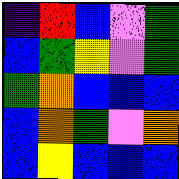[["indigo", "red", "blue", "violet", "green"], ["blue", "green", "yellow", "violet", "green"], ["green", "orange", "blue", "blue", "blue"], ["blue", "orange", "green", "violet", "orange"], ["blue", "yellow", "blue", "blue", "blue"]]